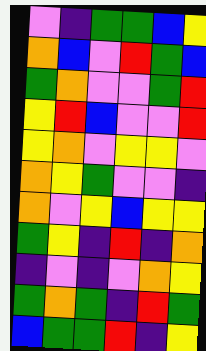[["violet", "indigo", "green", "green", "blue", "yellow"], ["orange", "blue", "violet", "red", "green", "blue"], ["green", "orange", "violet", "violet", "green", "red"], ["yellow", "red", "blue", "violet", "violet", "red"], ["yellow", "orange", "violet", "yellow", "yellow", "violet"], ["orange", "yellow", "green", "violet", "violet", "indigo"], ["orange", "violet", "yellow", "blue", "yellow", "yellow"], ["green", "yellow", "indigo", "red", "indigo", "orange"], ["indigo", "violet", "indigo", "violet", "orange", "yellow"], ["green", "orange", "green", "indigo", "red", "green"], ["blue", "green", "green", "red", "indigo", "yellow"]]